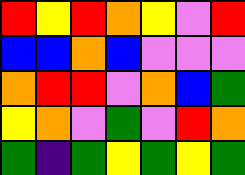[["red", "yellow", "red", "orange", "yellow", "violet", "red"], ["blue", "blue", "orange", "blue", "violet", "violet", "violet"], ["orange", "red", "red", "violet", "orange", "blue", "green"], ["yellow", "orange", "violet", "green", "violet", "red", "orange"], ["green", "indigo", "green", "yellow", "green", "yellow", "green"]]